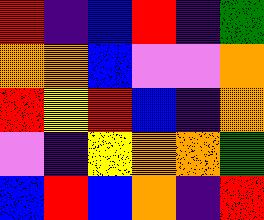[["red", "indigo", "blue", "red", "indigo", "green"], ["orange", "orange", "blue", "violet", "violet", "orange"], ["red", "yellow", "red", "blue", "indigo", "orange"], ["violet", "indigo", "yellow", "orange", "orange", "green"], ["blue", "red", "blue", "orange", "indigo", "red"]]